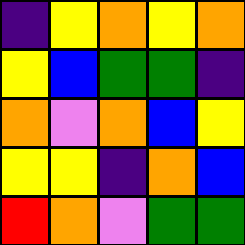[["indigo", "yellow", "orange", "yellow", "orange"], ["yellow", "blue", "green", "green", "indigo"], ["orange", "violet", "orange", "blue", "yellow"], ["yellow", "yellow", "indigo", "orange", "blue"], ["red", "orange", "violet", "green", "green"]]